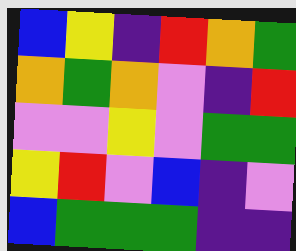[["blue", "yellow", "indigo", "red", "orange", "green"], ["orange", "green", "orange", "violet", "indigo", "red"], ["violet", "violet", "yellow", "violet", "green", "green"], ["yellow", "red", "violet", "blue", "indigo", "violet"], ["blue", "green", "green", "green", "indigo", "indigo"]]